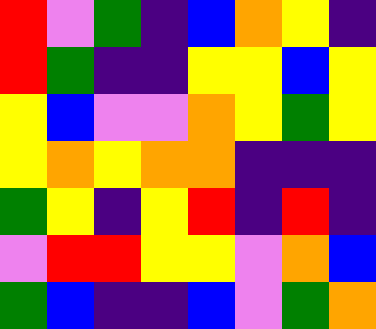[["red", "violet", "green", "indigo", "blue", "orange", "yellow", "indigo"], ["red", "green", "indigo", "indigo", "yellow", "yellow", "blue", "yellow"], ["yellow", "blue", "violet", "violet", "orange", "yellow", "green", "yellow"], ["yellow", "orange", "yellow", "orange", "orange", "indigo", "indigo", "indigo"], ["green", "yellow", "indigo", "yellow", "red", "indigo", "red", "indigo"], ["violet", "red", "red", "yellow", "yellow", "violet", "orange", "blue"], ["green", "blue", "indigo", "indigo", "blue", "violet", "green", "orange"]]